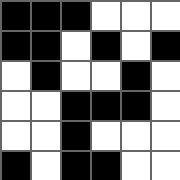[["black", "black", "black", "white", "white", "white"], ["black", "black", "white", "black", "white", "black"], ["white", "black", "white", "white", "black", "white"], ["white", "white", "black", "black", "black", "white"], ["white", "white", "black", "white", "white", "white"], ["black", "white", "black", "black", "white", "white"]]